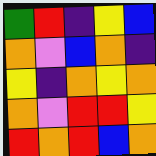[["green", "red", "indigo", "yellow", "blue"], ["orange", "violet", "blue", "orange", "indigo"], ["yellow", "indigo", "orange", "yellow", "orange"], ["orange", "violet", "red", "red", "yellow"], ["red", "orange", "red", "blue", "orange"]]